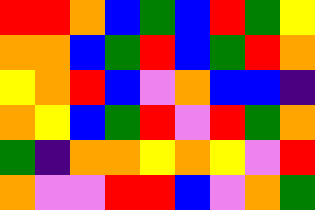[["red", "red", "orange", "blue", "green", "blue", "red", "green", "yellow"], ["orange", "orange", "blue", "green", "red", "blue", "green", "red", "orange"], ["yellow", "orange", "red", "blue", "violet", "orange", "blue", "blue", "indigo"], ["orange", "yellow", "blue", "green", "red", "violet", "red", "green", "orange"], ["green", "indigo", "orange", "orange", "yellow", "orange", "yellow", "violet", "red"], ["orange", "violet", "violet", "red", "red", "blue", "violet", "orange", "green"]]